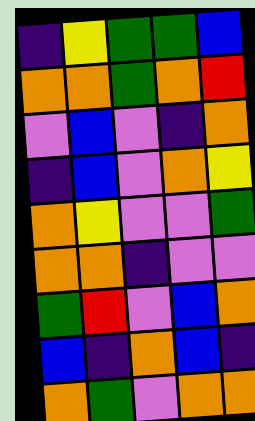[["indigo", "yellow", "green", "green", "blue"], ["orange", "orange", "green", "orange", "red"], ["violet", "blue", "violet", "indigo", "orange"], ["indigo", "blue", "violet", "orange", "yellow"], ["orange", "yellow", "violet", "violet", "green"], ["orange", "orange", "indigo", "violet", "violet"], ["green", "red", "violet", "blue", "orange"], ["blue", "indigo", "orange", "blue", "indigo"], ["orange", "green", "violet", "orange", "orange"]]